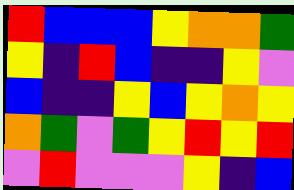[["red", "blue", "blue", "blue", "yellow", "orange", "orange", "green"], ["yellow", "indigo", "red", "blue", "indigo", "indigo", "yellow", "violet"], ["blue", "indigo", "indigo", "yellow", "blue", "yellow", "orange", "yellow"], ["orange", "green", "violet", "green", "yellow", "red", "yellow", "red"], ["violet", "red", "violet", "violet", "violet", "yellow", "indigo", "blue"]]